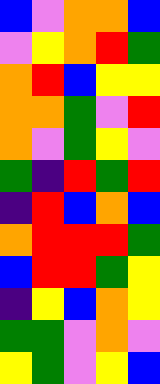[["blue", "violet", "orange", "orange", "blue"], ["violet", "yellow", "orange", "red", "green"], ["orange", "red", "blue", "yellow", "yellow"], ["orange", "orange", "green", "violet", "red"], ["orange", "violet", "green", "yellow", "violet"], ["green", "indigo", "red", "green", "red"], ["indigo", "red", "blue", "orange", "blue"], ["orange", "red", "red", "red", "green"], ["blue", "red", "red", "green", "yellow"], ["indigo", "yellow", "blue", "orange", "yellow"], ["green", "green", "violet", "orange", "violet"], ["yellow", "green", "violet", "yellow", "blue"]]